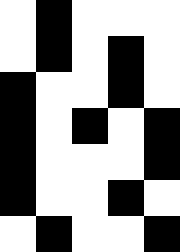[["white", "black", "white", "white", "white"], ["white", "black", "white", "black", "white"], ["black", "white", "white", "black", "white"], ["black", "white", "black", "white", "black"], ["black", "white", "white", "white", "black"], ["black", "white", "white", "black", "white"], ["white", "black", "white", "white", "black"]]